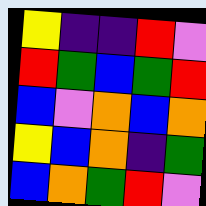[["yellow", "indigo", "indigo", "red", "violet"], ["red", "green", "blue", "green", "red"], ["blue", "violet", "orange", "blue", "orange"], ["yellow", "blue", "orange", "indigo", "green"], ["blue", "orange", "green", "red", "violet"]]